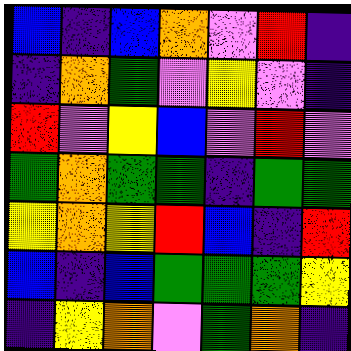[["blue", "indigo", "blue", "orange", "violet", "red", "indigo"], ["indigo", "orange", "green", "violet", "yellow", "violet", "indigo"], ["red", "violet", "yellow", "blue", "violet", "red", "violet"], ["green", "orange", "green", "green", "indigo", "green", "green"], ["yellow", "orange", "yellow", "red", "blue", "indigo", "red"], ["blue", "indigo", "blue", "green", "green", "green", "yellow"], ["indigo", "yellow", "orange", "violet", "green", "orange", "indigo"]]